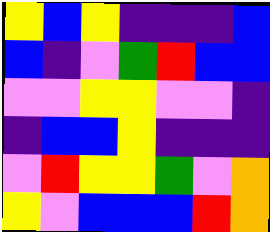[["yellow", "blue", "yellow", "indigo", "indigo", "indigo", "blue"], ["blue", "indigo", "violet", "green", "red", "blue", "blue"], ["violet", "violet", "yellow", "yellow", "violet", "violet", "indigo"], ["indigo", "blue", "blue", "yellow", "indigo", "indigo", "indigo"], ["violet", "red", "yellow", "yellow", "green", "violet", "orange"], ["yellow", "violet", "blue", "blue", "blue", "red", "orange"]]